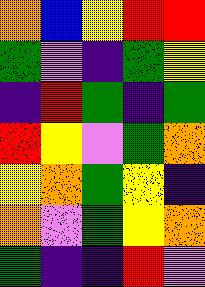[["orange", "blue", "yellow", "red", "red"], ["green", "violet", "indigo", "green", "yellow"], ["indigo", "red", "green", "indigo", "green"], ["red", "yellow", "violet", "green", "orange"], ["yellow", "orange", "green", "yellow", "indigo"], ["orange", "violet", "green", "yellow", "orange"], ["green", "indigo", "indigo", "red", "violet"]]